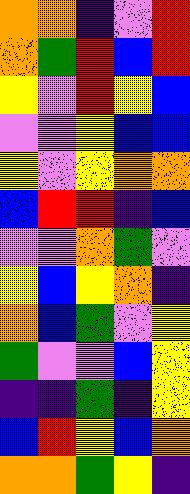[["orange", "orange", "indigo", "violet", "red"], ["orange", "green", "red", "blue", "red"], ["yellow", "violet", "red", "yellow", "blue"], ["violet", "violet", "yellow", "blue", "blue"], ["yellow", "violet", "yellow", "orange", "orange"], ["blue", "red", "red", "indigo", "blue"], ["violet", "violet", "orange", "green", "violet"], ["yellow", "blue", "yellow", "orange", "indigo"], ["orange", "blue", "green", "violet", "yellow"], ["green", "violet", "violet", "blue", "yellow"], ["indigo", "indigo", "green", "indigo", "yellow"], ["blue", "red", "yellow", "blue", "orange"], ["orange", "orange", "green", "yellow", "indigo"]]